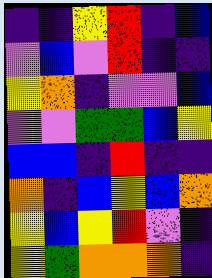[["indigo", "indigo", "yellow", "red", "indigo", "blue"], ["violet", "blue", "violet", "red", "indigo", "indigo"], ["yellow", "orange", "indigo", "violet", "violet", "blue"], ["violet", "violet", "green", "green", "blue", "yellow"], ["blue", "blue", "indigo", "red", "indigo", "indigo"], ["orange", "indigo", "blue", "yellow", "blue", "orange"], ["yellow", "blue", "yellow", "red", "violet", "indigo"], ["yellow", "green", "orange", "orange", "orange", "indigo"]]